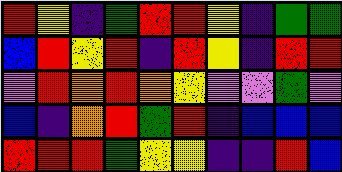[["red", "yellow", "indigo", "green", "red", "red", "yellow", "indigo", "green", "green"], ["blue", "red", "yellow", "red", "indigo", "red", "yellow", "indigo", "red", "red"], ["violet", "red", "orange", "red", "orange", "yellow", "violet", "violet", "green", "violet"], ["blue", "indigo", "orange", "red", "green", "red", "indigo", "blue", "blue", "blue"], ["red", "red", "red", "green", "yellow", "yellow", "indigo", "indigo", "red", "blue"]]